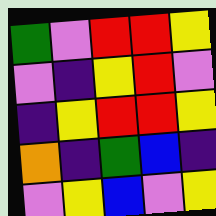[["green", "violet", "red", "red", "yellow"], ["violet", "indigo", "yellow", "red", "violet"], ["indigo", "yellow", "red", "red", "yellow"], ["orange", "indigo", "green", "blue", "indigo"], ["violet", "yellow", "blue", "violet", "yellow"]]